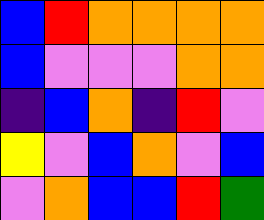[["blue", "red", "orange", "orange", "orange", "orange"], ["blue", "violet", "violet", "violet", "orange", "orange"], ["indigo", "blue", "orange", "indigo", "red", "violet"], ["yellow", "violet", "blue", "orange", "violet", "blue"], ["violet", "orange", "blue", "blue", "red", "green"]]